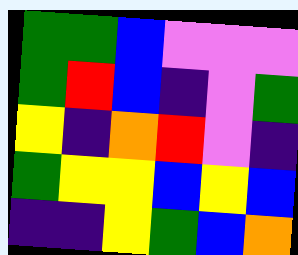[["green", "green", "blue", "violet", "violet", "violet"], ["green", "red", "blue", "indigo", "violet", "green"], ["yellow", "indigo", "orange", "red", "violet", "indigo"], ["green", "yellow", "yellow", "blue", "yellow", "blue"], ["indigo", "indigo", "yellow", "green", "blue", "orange"]]